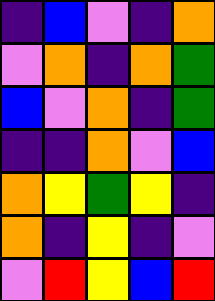[["indigo", "blue", "violet", "indigo", "orange"], ["violet", "orange", "indigo", "orange", "green"], ["blue", "violet", "orange", "indigo", "green"], ["indigo", "indigo", "orange", "violet", "blue"], ["orange", "yellow", "green", "yellow", "indigo"], ["orange", "indigo", "yellow", "indigo", "violet"], ["violet", "red", "yellow", "blue", "red"]]